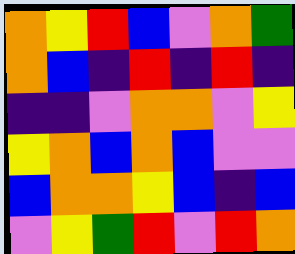[["orange", "yellow", "red", "blue", "violet", "orange", "green"], ["orange", "blue", "indigo", "red", "indigo", "red", "indigo"], ["indigo", "indigo", "violet", "orange", "orange", "violet", "yellow"], ["yellow", "orange", "blue", "orange", "blue", "violet", "violet"], ["blue", "orange", "orange", "yellow", "blue", "indigo", "blue"], ["violet", "yellow", "green", "red", "violet", "red", "orange"]]